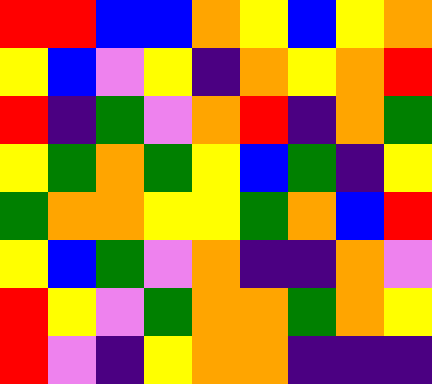[["red", "red", "blue", "blue", "orange", "yellow", "blue", "yellow", "orange"], ["yellow", "blue", "violet", "yellow", "indigo", "orange", "yellow", "orange", "red"], ["red", "indigo", "green", "violet", "orange", "red", "indigo", "orange", "green"], ["yellow", "green", "orange", "green", "yellow", "blue", "green", "indigo", "yellow"], ["green", "orange", "orange", "yellow", "yellow", "green", "orange", "blue", "red"], ["yellow", "blue", "green", "violet", "orange", "indigo", "indigo", "orange", "violet"], ["red", "yellow", "violet", "green", "orange", "orange", "green", "orange", "yellow"], ["red", "violet", "indigo", "yellow", "orange", "orange", "indigo", "indigo", "indigo"]]